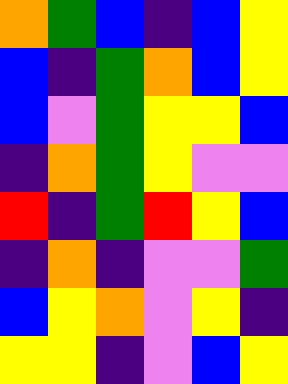[["orange", "green", "blue", "indigo", "blue", "yellow"], ["blue", "indigo", "green", "orange", "blue", "yellow"], ["blue", "violet", "green", "yellow", "yellow", "blue"], ["indigo", "orange", "green", "yellow", "violet", "violet"], ["red", "indigo", "green", "red", "yellow", "blue"], ["indigo", "orange", "indigo", "violet", "violet", "green"], ["blue", "yellow", "orange", "violet", "yellow", "indigo"], ["yellow", "yellow", "indigo", "violet", "blue", "yellow"]]